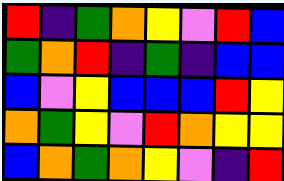[["red", "indigo", "green", "orange", "yellow", "violet", "red", "blue"], ["green", "orange", "red", "indigo", "green", "indigo", "blue", "blue"], ["blue", "violet", "yellow", "blue", "blue", "blue", "red", "yellow"], ["orange", "green", "yellow", "violet", "red", "orange", "yellow", "yellow"], ["blue", "orange", "green", "orange", "yellow", "violet", "indigo", "red"]]